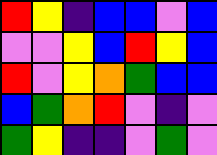[["red", "yellow", "indigo", "blue", "blue", "violet", "blue"], ["violet", "violet", "yellow", "blue", "red", "yellow", "blue"], ["red", "violet", "yellow", "orange", "green", "blue", "blue"], ["blue", "green", "orange", "red", "violet", "indigo", "violet"], ["green", "yellow", "indigo", "indigo", "violet", "green", "violet"]]